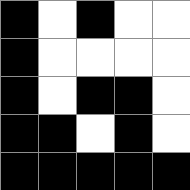[["black", "white", "black", "white", "white"], ["black", "white", "white", "white", "white"], ["black", "white", "black", "black", "white"], ["black", "black", "white", "black", "white"], ["black", "black", "black", "black", "black"]]